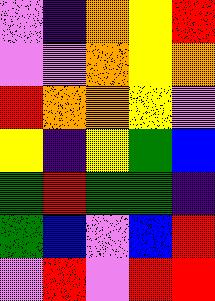[["violet", "indigo", "orange", "yellow", "red"], ["violet", "violet", "orange", "yellow", "orange"], ["red", "orange", "orange", "yellow", "violet"], ["yellow", "indigo", "yellow", "green", "blue"], ["green", "red", "green", "green", "indigo"], ["green", "blue", "violet", "blue", "red"], ["violet", "red", "violet", "red", "red"]]